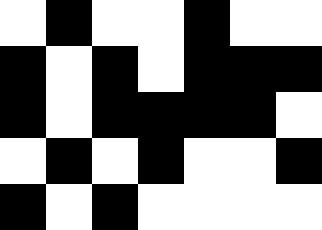[["white", "black", "white", "white", "black", "white", "white"], ["black", "white", "black", "white", "black", "black", "black"], ["black", "white", "black", "black", "black", "black", "white"], ["white", "black", "white", "black", "white", "white", "black"], ["black", "white", "black", "white", "white", "white", "white"]]